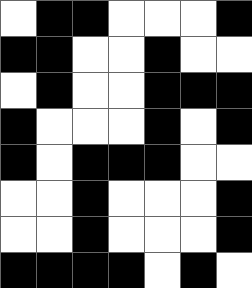[["white", "black", "black", "white", "white", "white", "black"], ["black", "black", "white", "white", "black", "white", "white"], ["white", "black", "white", "white", "black", "black", "black"], ["black", "white", "white", "white", "black", "white", "black"], ["black", "white", "black", "black", "black", "white", "white"], ["white", "white", "black", "white", "white", "white", "black"], ["white", "white", "black", "white", "white", "white", "black"], ["black", "black", "black", "black", "white", "black", "white"]]